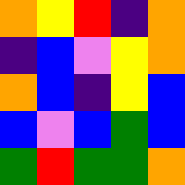[["orange", "yellow", "red", "indigo", "orange"], ["indigo", "blue", "violet", "yellow", "orange"], ["orange", "blue", "indigo", "yellow", "blue"], ["blue", "violet", "blue", "green", "blue"], ["green", "red", "green", "green", "orange"]]